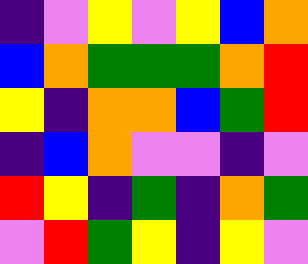[["indigo", "violet", "yellow", "violet", "yellow", "blue", "orange"], ["blue", "orange", "green", "green", "green", "orange", "red"], ["yellow", "indigo", "orange", "orange", "blue", "green", "red"], ["indigo", "blue", "orange", "violet", "violet", "indigo", "violet"], ["red", "yellow", "indigo", "green", "indigo", "orange", "green"], ["violet", "red", "green", "yellow", "indigo", "yellow", "violet"]]